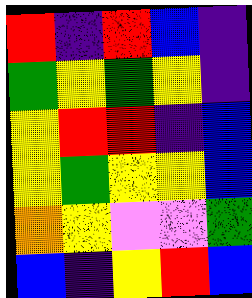[["red", "indigo", "red", "blue", "indigo"], ["green", "yellow", "green", "yellow", "indigo"], ["yellow", "red", "red", "indigo", "blue"], ["yellow", "green", "yellow", "yellow", "blue"], ["orange", "yellow", "violet", "violet", "green"], ["blue", "indigo", "yellow", "red", "blue"]]